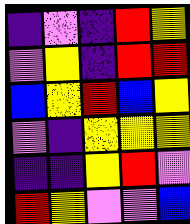[["indigo", "violet", "indigo", "red", "yellow"], ["violet", "yellow", "indigo", "red", "red"], ["blue", "yellow", "red", "blue", "yellow"], ["violet", "indigo", "yellow", "yellow", "yellow"], ["indigo", "indigo", "yellow", "red", "violet"], ["red", "yellow", "violet", "violet", "blue"]]